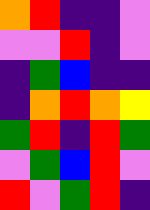[["orange", "red", "indigo", "indigo", "violet"], ["violet", "violet", "red", "indigo", "violet"], ["indigo", "green", "blue", "indigo", "indigo"], ["indigo", "orange", "red", "orange", "yellow"], ["green", "red", "indigo", "red", "green"], ["violet", "green", "blue", "red", "violet"], ["red", "violet", "green", "red", "indigo"]]